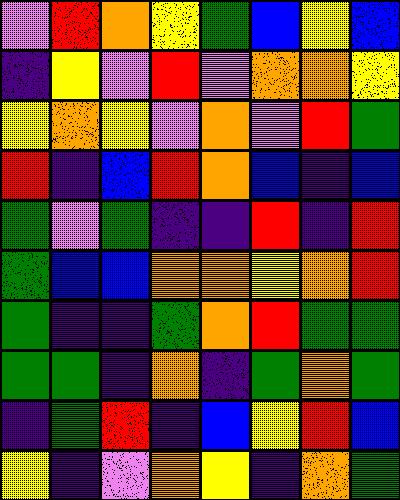[["violet", "red", "orange", "yellow", "green", "blue", "yellow", "blue"], ["indigo", "yellow", "violet", "red", "violet", "orange", "orange", "yellow"], ["yellow", "orange", "yellow", "violet", "orange", "violet", "red", "green"], ["red", "indigo", "blue", "red", "orange", "blue", "indigo", "blue"], ["green", "violet", "green", "indigo", "indigo", "red", "indigo", "red"], ["green", "blue", "blue", "orange", "orange", "yellow", "orange", "red"], ["green", "indigo", "indigo", "green", "orange", "red", "green", "green"], ["green", "green", "indigo", "orange", "indigo", "green", "orange", "green"], ["indigo", "green", "red", "indigo", "blue", "yellow", "red", "blue"], ["yellow", "indigo", "violet", "orange", "yellow", "indigo", "orange", "green"]]